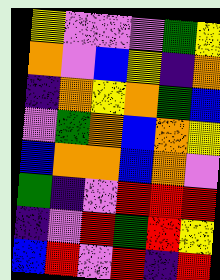[["yellow", "violet", "violet", "violet", "green", "yellow"], ["orange", "violet", "blue", "yellow", "indigo", "orange"], ["indigo", "orange", "yellow", "orange", "green", "blue"], ["violet", "green", "orange", "blue", "orange", "yellow"], ["blue", "orange", "orange", "blue", "orange", "violet"], ["green", "indigo", "violet", "red", "red", "red"], ["indigo", "violet", "red", "green", "red", "yellow"], ["blue", "red", "violet", "red", "indigo", "red"]]